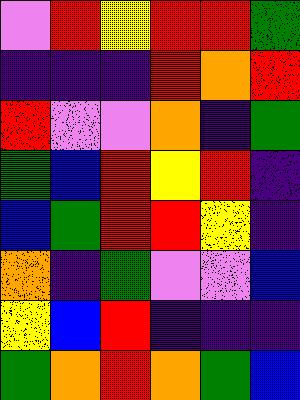[["violet", "red", "yellow", "red", "red", "green"], ["indigo", "indigo", "indigo", "red", "orange", "red"], ["red", "violet", "violet", "orange", "indigo", "green"], ["green", "blue", "red", "yellow", "red", "indigo"], ["blue", "green", "red", "red", "yellow", "indigo"], ["orange", "indigo", "green", "violet", "violet", "blue"], ["yellow", "blue", "red", "indigo", "indigo", "indigo"], ["green", "orange", "red", "orange", "green", "blue"]]